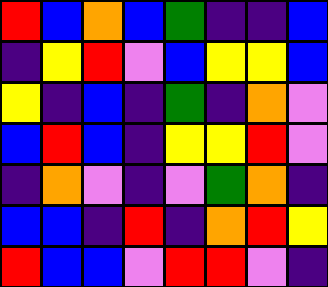[["red", "blue", "orange", "blue", "green", "indigo", "indigo", "blue"], ["indigo", "yellow", "red", "violet", "blue", "yellow", "yellow", "blue"], ["yellow", "indigo", "blue", "indigo", "green", "indigo", "orange", "violet"], ["blue", "red", "blue", "indigo", "yellow", "yellow", "red", "violet"], ["indigo", "orange", "violet", "indigo", "violet", "green", "orange", "indigo"], ["blue", "blue", "indigo", "red", "indigo", "orange", "red", "yellow"], ["red", "blue", "blue", "violet", "red", "red", "violet", "indigo"]]